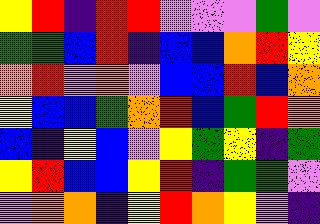[["yellow", "red", "indigo", "red", "red", "violet", "violet", "violet", "green", "violet"], ["green", "green", "blue", "red", "indigo", "blue", "blue", "orange", "red", "yellow"], ["orange", "red", "violet", "orange", "violet", "blue", "blue", "red", "blue", "orange"], ["yellow", "blue", "blue", "green", "orange", "red", "blue", "green", "red", "orange"], ["blue", "indigo", "yellow", "blue", "violet", "yellow", "green", "yellow", "indigo", "green"], ["yellow", "red", "blue", "blue", "yellow", "red", "indigo", "green", "green", "violet"], ["violet", "orange", "orange", "indigo", "yellow", "red", "orange", "yellow", "violet", "indigo"]]